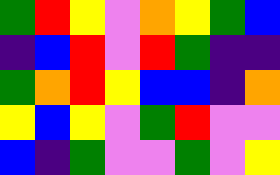[["green", "red", "yellow", "violet", "orange", "yellow", "green", "blue"], ["indigo", "blue", "red", "violet", "red", "green", "indigo", "indigo"], ["green", "orange", "red", "yellow", "blue", "blue", "indigo", "orange"], ["yellow", "blue", "yellow", "violet", "green", "red", "violet", "violet"], ["blue", "indigo", "green", "violet", "violet", "green", "violet", "yellow"]]